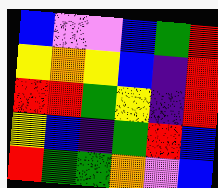[["blue", "violet", "violet", "blue", "green", "red"], ["yellow", "orange", "yellow", "blue", "indigo", "red"], ["red", "red", "green", "yellow", "indigo", "red"], ["yellow", "blue", "indigo", "green", "red", "blue"], ["red", "green", "green", "orange", "violet", "blue"]]